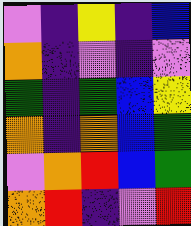[["violet", "indigo", "yellow", "indigo", "blue"], ["orange", "indigo", "violet", "indigo", "violet"], ["green", "indigo", "green", "blue", "yellow"], ["orange", "indigo", "orange", "blue", "green"], ["violet", "orange", "red", "blue", "green"], ["orange", "red", "indigo", "violet", "red"]]